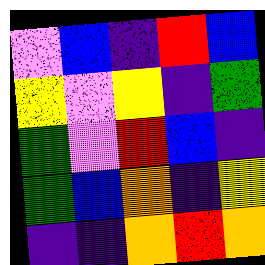[["violet", "blue", "indigo", "red", "blue"], ["yellow", "violet", "yellow", "indigo", "green"], ["green", "violet", "red", "blue", "indigo"], ["green", "blue", "orange", "indigo", "yellow"], ["indigo", "indigo", "orange", "red", "orange"]]